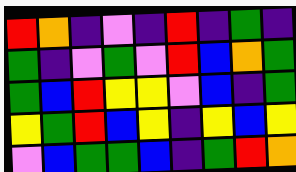[["red", "orange", "indigo", "violet", "indigo", "red", "indigo", "green", "indigo"], ["green", "indigo", "violet", "green", "violet", "red", "blue", "orange", "green"], ["green", "blue", "red", "yellow", "yellow", "violet", "blue", "indigo", "green"], ["yellow", "green", "red", "blue", "yellow", "indigo", "yellow", "blue", "yellow"], ["violet", "blue", "green", "green", "blue", "indigo", "green", "red", "orange"]]